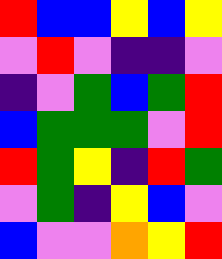[["red", "blue", "blue", "yellow", "blue", "yellow"], ["violet", "red", "violet", "indigo", "indigo", "violet"], ["indigo", "violet", "green", "blue", "green", "red"], ["blue", "green", "green", "green", "violet", "red"], ["red", "green", "yellow", "indigo", "red", "green"], ["violet", "green", "indigo", "yellow", "blue", "violet"], ["blue", "violet", "violet", "orange", "yellow", "red"]]